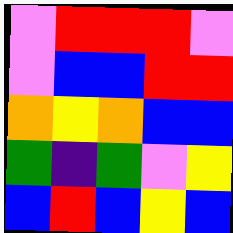[["violet", "red", "red", "red", "violet"], ["violet", "blue", "blue", "red", "red"], ["orange", "yellow", "orange", "blue", "blue"], ["green", "indigo", "green", "violet", "yellow"], ["blue", "red", "blue", "yellow", "blue"]]